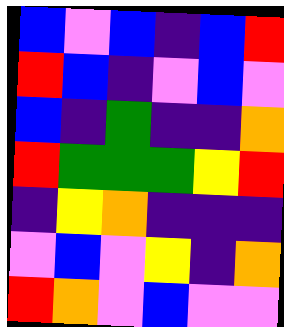[["blue", "violet", "blue", "indigo", "blue", "red"], ["red", "blue", "indigo", "violet", "blue", "violet"], ["blue", "indigo", "green", "indigo", "indigo", "orange"], ["red", "green", "green", "green", "yellow", "red"], ["indigo", "yellow", "orange", "indigo", "indigo", "indigo"], ["violet", "blue", "violet", "yellow", "indigo", "orange"], ["red", "orange", "violet", "blue", "violet", "violet"]]